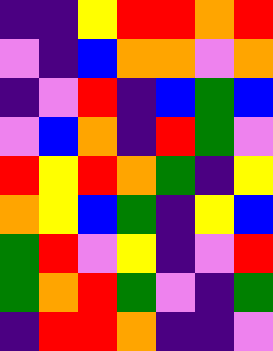[["indigo", "indigo", "yellow", "red", "red", "orange", "red"], ["violet", "indigo", "blue", "orange", "orange", "violet", "orange"], ["indigo", "violet", "red", "indigo", "blue", "green", "blue"], ["violet", "blue", "orange", "indigo", "red", "green", "violet"], ["red", "yellow", "red", "orange", "green", "indigo", "yellow"], ["orange", "yellow", "blue", "green", "indigo", "yellow", "blue"], ["green", "red", "violet", "yellow", "indigo", "violet", "red"], ["green", "orange", "red", "green", "violet", "indigo", "green"], ["indigo", "red", "red", "orange", "indigo", "indigo", "violet"]]